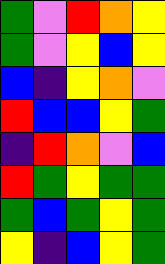[["green", "violet", "red", "orange", "yellow"], ["green", "violet", "yellow", "blue", "yellow"], ["blue", "indigo", "yellow", "orange", "violet"], ["red", "blue", "blue", "yellow", "green"], ["indigo", "red", "orange", "violet", "blue"], ["red", "green", "yellow", "green", "green"], ["green", "blue", "green", "yellow", "green"], ["yellow", "indigo", "blue", "yellow", "green"]]